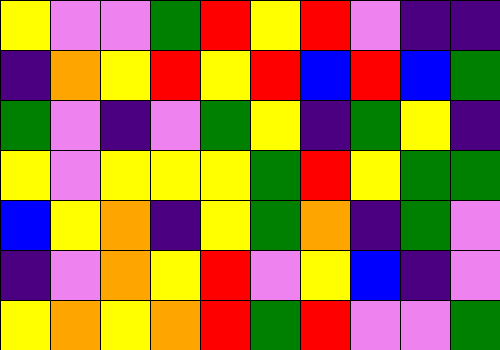[["yellow", "violet", "violet", "green", "red", "yellow", "red", "violet", "indigo", "indigo"], ["indigo", "orange", "yellow", "red", "yellow", "red", "blue", "red", "blue", "green"], ["green", "violet", "indigo", "violet", "green", "yellow", "indigo", "green", "yellow", "indigo"], ["yellow", "violet", "yellow", "yellow", "yellow", "green", "red", "yellow", "green", "green"], ["blue", "yellow", "orange", "indigo", "yellow", "green", "orange", "indigo", "green", "violet"], ["indigo", "violet", "orange", "yellow", "red", "violet", "yellow", "blue", "indigo", "violet"], ["yellow", "orange", "yellow", "orange", "red", "green", "red", "violet", "violet", "green"]]